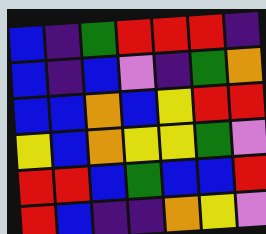[["blue", "indigo", "green", "red", "red", "red", "indigo"], ["blue", "indigo", "blue", "violet", "indigo", "green", "orange"], ["blue", "blue", "orange", "blue", "yellow", "red", "red"], ["yellow", "blue", "orange", "yellow", "yellow", "green", "violet"], ["red", "red", "blue", "green", "blue", "blue", "red"], ["red", "blue", "indigo", "indigo", "orange", "yellow", "violet"]]